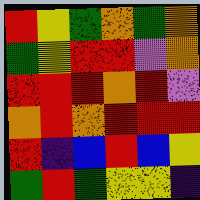[["red", "yellow", "green", "orange", "green", "orange"], ["green", "yellow", "red", "red", "violet", "orange"], ["red", "red", "red", "orange", "red", "violet"], ["orange", "red", "orange", "red", "red", "red"], ["red", "indigo", "blue", "red", "blue", "yellow"], ["green", "red", "green", "yellow", "yellow", "indigo"]]